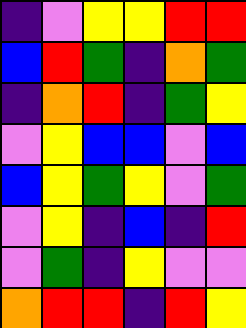[["indigo", "violet", "yellow", "yellow", "red", "red"], ["blue", "red", "green", "indigo", "orange", "green"], ["indigo", "orange", "red", "indigo", "green", "yellow"], ["violet", "yellow", "blue", "blue", "violet", "blue"], ["blue", "yellow", "green", "yellow", "violet", "green"], ["violet", "yellow", "indigo", "blue", "indigo", "red"], ["violet", "green", "indigo", "yellow", "violet", "violet"], ["orange", "red", "red", "indigo", "red", "yellow"]]